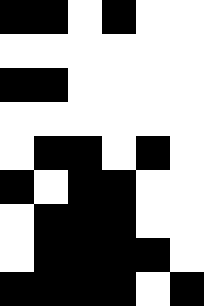[["black", "black", "white", "black", "white", "white"], ["white", "white", "white", "white", "white", "white"], ["black", "black", "white", "white", "white", "white"], ["white", "white", "white", "white", "white", "white"], ["white", "black", "black", "white", "black", "white"], ["black", "white", "black", "black", "white", "white"], ["white", "black", "black", "black", "white", "white"], ["white", "black", "black", "black", "black", "white"], ["black", "black", "black", "black", "white", "black"]]